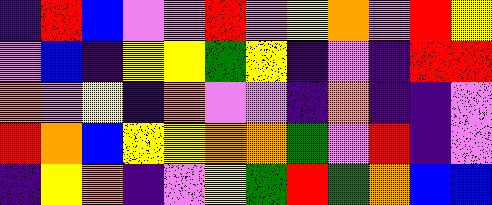[["indigo", "red", "blue", "violet", "violet", "red", "violet", "yellow", "orange", "violet", "red", "yellow"], ["violet", "blue", "indigo", "yellow", "yellow", "green", "yellow", "indigo", "violet", "indigo", "red", "red"], ["orange", "violet", "yellow", "indigo", "orange", "violet", "violet", "indigo", "orange", "indigo", "indigo", "violet"], ["red", "orange", "blue", "yellow", "yellow", "orange", "orange", "green", "violet", "red", "indigo", "violet"], ["indigo", "yellow", "orange", "indigo", "violet", "yellow", "green", "red", "green", "orange", "blue", "blue"]]